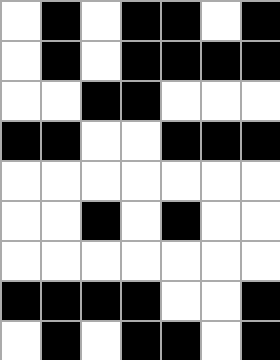[["white", "black", "white", "black", "black", "white", "black"], ["white", "black", "white", "black", "black", "black", "black"], ["white", "white", "black", "black", "white", "white", "white"], ["black", "black", "white", "white", "black", "black", "black"], ["white", "white", "white", "white", "white", "white", "white"], ["white", "white", "black", "white", "black", "white", "white"], ["white", "white", "white", "white", "white", "white", "white"], ["black", "black", "black", "black", "white", "white", "black"], ["white", "black", "white", "black", "black", "white", "black"]]